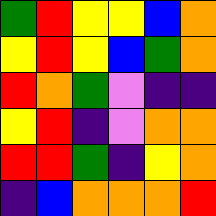[["green", "red", "yellow", "yellow", "blue", "orange"], ["yellow", "red", "yellow", "blue", "green", "orange"], ["red", "orange", "green", "violet", "indigo", "indigo"], ["yellow", "red", "indigo", "violet", "orange", "orange"], ["red", "red", "green", "indigo", "yellow", "orange"], ["indigo", "blue", "orange", "orange", "orange", "red"]]